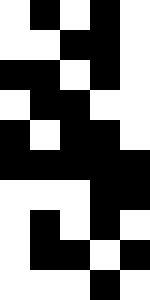[["white", "black", "white", "black", "white"], ["white", "white", "black", "black", "white"], ["black", "black", "white", "black", "white"], ["white", "black", "black", "white", "white"], ["black", "white", "black", "black", "white"], ["black", "black", "black", "black", "black"], ["white", "white", "white", "black", "black"], ["white", "black", "white", "black", "white"], ["white", "black", "black", "white", "black"], ["white", "white", "white", "black", "white"]]